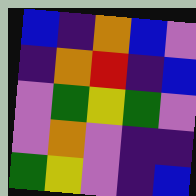[["blue", "indigo", "orange", "blue", "violet"], ["indigo", "orange", "red", "indigo", "blue"], ["violet", "green", "yellow", "green", "violet"], ["violet", "orange", "violet", "indigo", "indigo"], ["green", "yellow", "violet", "indigo", "blue"]]